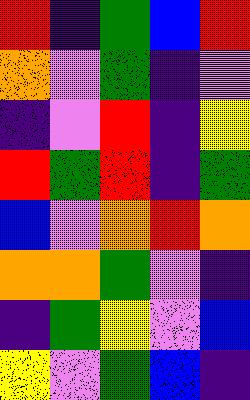[["red", "indigo", "green", "blue", "red"], ["orange", "violet", "green", "indigo", "violet"], ["indigo", "violet", "red", "indigo", "yellow"], ["red", "green", "red", "indigo", "green"], ["blue", "violet", "orange", "red", "orange"], ["orange", "orange", "green", "violet", "indigo"], ["indigo", "green", "yellow", "violet", "blue"], ["yellow", "violet", "green", "blue", "indigo"]]